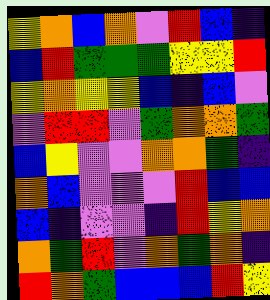[["yellow", "orange", "blue", "orange", "violet", "red", "blue", "indigo"], ["blue", "red", "green", "green", "green", "yellow", "yellow", "red"], ["yellow", "orange", "yellow", "yellow", "blue", "indigo", "blue", "violet"], ["violet", "red", "red", "violet", "green", "orange", "orange", "green"], ["blue", "yellow", "violet", "violet", "orange", "orange", "green", "indigo"], ["orange", "blue", "violet", "violet", "violet", "red", "blue", "blue"], ["blue", "indigo", "violet", "violet", "indigo", "red", "yellow", "orange"], ["orange", "green", "red", "violet", "orange", "green", "orange", "indigo"], ["red", "orange", "green", "blue", "blue", "blue", "red", "yellow"]]